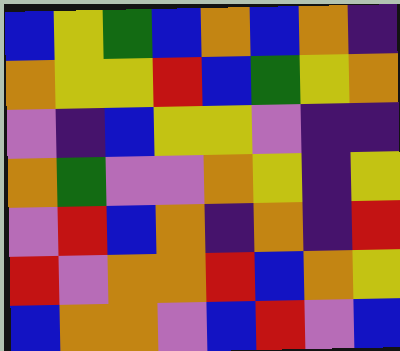[["blue", "yellow", "green", "blue", "orange", "blue", "orange", "indigo"], ["orange", "yellow", "yellow", "red", "blue", "green", "yellow", "orange"], ["violet", "indigo", "blue", "yellow", "yellow", "violet", "indigo", "indigo"], ["orange", "green", "violet", "violet", "orange", "yellow", "indigo", "yellow"], ["violet", "red", "blue", "orange", "indigo", "orange", "indigo", "red"], ["red", "violet", "orange", "orange", "red", "blue", "orange", "yellow"], ["blue", "orange", "orange", "violet", "blue", "red", "violet", "blue"]]